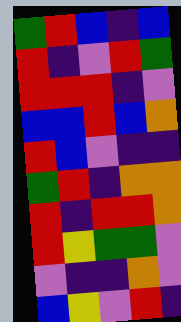[["green", "red", "blue", "indigo", "blue"], ["red", "indigo", "violet", "red", "green"], ["red", "red", "red", "indigo", "violet"], ["blue", "blue", "red", "blue", "orange"], ["red", "blue", "violet", "indigo", "indigo"], ["green", "red", "indigo", "orange", "orange"], ["red", "indigo", "red", "red", "orange"], ["red", "yellow", "green", "green", "violet"], ["violet", "indigo", "indigo", "orange", "violet"], ["blue", "yellow", "violet", "red", "indigo"]]